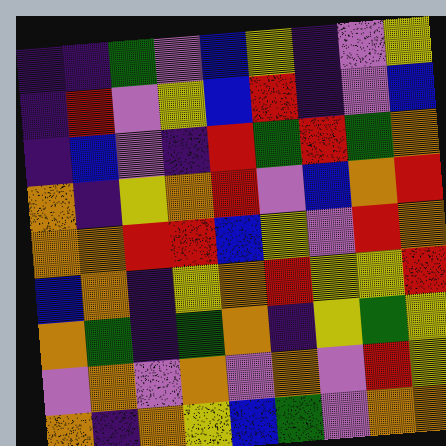[["indigo", "indigo", "green", "violet", "blue", "yellow", "indigo", "violet", "yellow"], ["indigo", "red", "violet", "yellow", "blue", "red", "indigo", "violet", "blue"], ["indigo", "blue", "violet", "indigo", "red", "green", "red", "green", "orange"], ["orange", "indigo", "yellow", "orange", "red", "violet", "blue", "orange", "red"], ["orange", "orange", "red", "red", "blue", "yellow", "violet", "red", "orange"], ["blue", "orange", "indigo", "yellow", "orange", "red", "yellow", "yellow", "red"], ["orange", "green", "indigo", "green", "orange", "indigo", "yellow", "green", "yellow"], ["violet", "orange", "violet", "orange", "violet", "orange", "violet", "red", "yellow"], ["orange", "indigo", "orange", "yellow", "blue", "green", "violet", "orange", "orange"]]